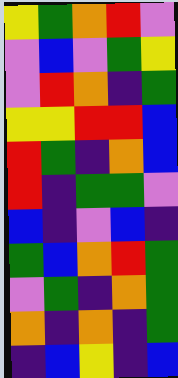[["yellow", "green", "orange", "red", "violet"], ["violet", "blue", "violet", "green", "yellow"], ["violet", "red", "orange", "indigo", "green"], ["yellow", "yellow", "red", "red", "blue"], ["red", "green", "indigo", "orange", "blue"], ["red", "indigo", "green", "green", "violet"], ["blue", "indigo", "violet", "blue", "indigo"], ["green", "blue", "orange", "red", "green"], ["violet", "green", "indigo", "orange", "green"], ["orange", "indigo", "orange", "indigo", "green"], ["indigo", "blue", "yellow", "indigo", "blue"]]